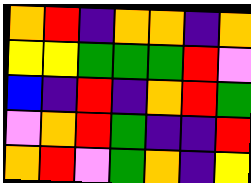[["orange", "red", "indigo", "orange", "orange", "indigo", "orange"], ["yellow", "yellow", "green", "green", "green", "red", "violet"], ["blue", "indigo", "red", "indigo", "orange", "red", "green"], ["violet", "orange", "red", "green", "indigo", "indigo", "red"], ["orange", "red", "violet", "green", "orange", "indigo", "yellow"]]